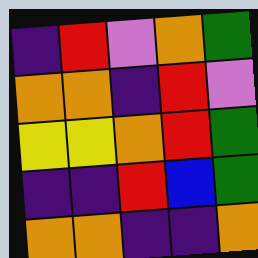[["indigo", "red", "violet", "orange", "green"], ["orange", "orange", "indigo", "red", "violet"], ["yellow", "yellow", "orange", "red", "green"], ["indigo", "indigo", "red", "blue", "green"], ["orange", "orange", "indigo", "indigo", "orange"]]